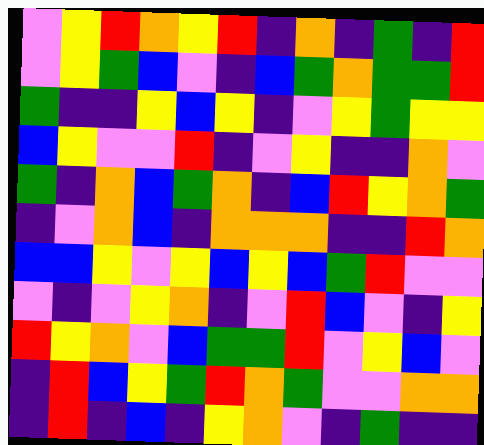[["violet", "yellow", "red", "orange", "yellow", "red", "indigo", "orange", "indigo", "green", "indigo", "red"], ["violet", "yellow", "green", "blue", "violet", "indigo", "blue", "green", "orange", "green", "green", "red"], ["green", "indigo", "indigo", "yellow", "blue", "yellow", "indigo", "violet", "yellow", "green", "yellow", "yellow"], ["blue", "yellow", "violet", "violet", "red", "indigo", "violet", "yellow", "indigo", "indigo", "orange", "violet"], ["green", "indigo", "orange", "blue", "green", "orange", "indigo", "blue", "red", "yellow", "orange", "green"], ["indigo", "violet", "orange", "blue", "indigo", "orange", "orange", "orange", "indigo", "indigo", "red", "orange"], ["blue", "blue", "yellow", "violet", "yellow", "blue", "yellow", "blue", "green", "red", "violet", "violet"], ["violet", "indigo", "violet", "yellow", "orange", "indigo", "violet", "red", "blue", "violet", "indigo", "yellow"], ["red", "yellow", "orange", "violet", "blue", "green", "green", "red", "violet", "yellow", "blue", "violet"], ["indigo", "red", "blue", "yellow", "green", "red", "orange", "green", "violet", "violet", "orange", "orange"], ["indigo", "red", "indigo", "blue", "indigo", "yellow", "orange", "violet", "indigo", "green", "indigo", "indigo"]]